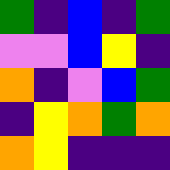[["green", "indigo", "blue", "indigo", "green"], ["violet", "violet", "blue", "yellow", "indigo"], ["orange", "indigo", "violet", "blue", "green"], ["indigo", "yellow", "orange", "green", "orange"], ["orange", "yellow", "indigo", "indigo", "indigo"]]